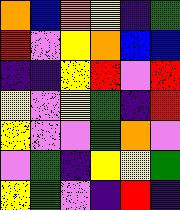[["orange", "blue", "orange", "yellow", "indigo", "green"], ["red", "violet", "yellow", "orange", "blue", "blue"], ["indigo", "indigo", "yellow", "red", "violet", "red"], ["yellow", "violet", "yellow", "green", "indigo", "red"], ["yellow", "violet", "violet", "green", "orange", "violet"], ["violet", "green", "indigo", "yellow", "yellow", "green"], ["yellow", "green", "violet", "indigo", "red", "indigo"]]